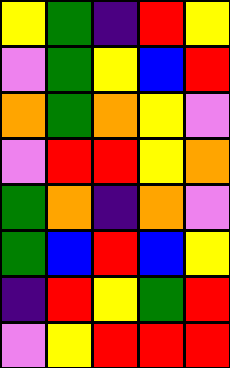[["yellow", "green", "indigo", "red", "yellow"], ["violet", "green", "yellow", "blue", "red"], ["orange", "green", "orange", "yellow", "violet"], ["violet", "red", "red", "yellow", "orange"], ["green", "orange", "indigo", "orange", "violet"], ["green", "blue", "red", "blue", "yellow"], ["indigo", "red", "yellow", "green", "red"], ["violet", "yellow", "red", "red", "red"]]